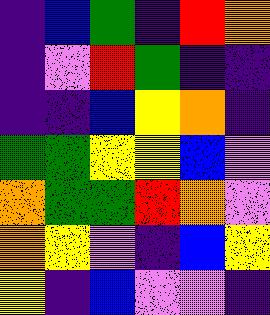[["indigo", "blue", "green", "indigo", "red", "orange"], ["indigo", "violet", "red", "green", "indigo", "indigo"], ["indigo", "indigo", "blue", "yellow", "orange", "indigo"], ["green", "green", "yellow", "yellow", "blue", "violet"], ["orange", "green", "green", "red", "orange", "violet"], ["orange", "yellow", "violet", "indigo", "blue", "yellow"], ["yellow", "indigo", "blue", "violet", "violet", "indigo"]]